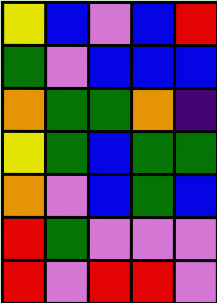[["yellow", "blue", "violet", "blue", "red"], ["green", "violet", "blue", "blue", "blue"], ["orange", "green", "green", "orange", "indigo"], ["yellow", "green", "blue", "green", "green"], ["orange", "violet", "blue", "green", "blue"], ["red", "green", "violet", "violet", "violet"], ["red", "violet", "red", "red", "violet"]]